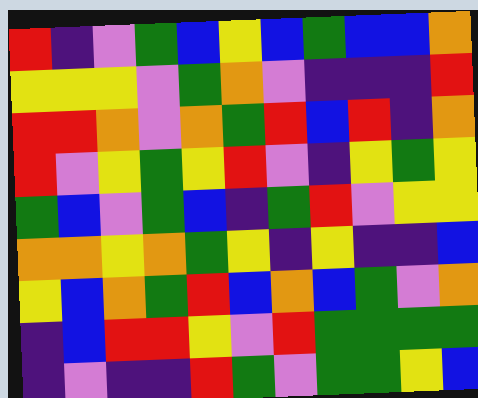[["red", "indigo", "violet", "green", "blue", "yellow", "blue", "green", "blue", "blue", "orange"], ["yellow", "yellow", "yellow", "violet", "green", "orange", "violet", "indigo", "indigo", "indigo", "red"], ["red", "red", "orange", "violet", "orange", "green", "red", "blue", "red", "indigo", "orange"], ["red", "violet", "yellow", "green", "yellow", "red", "violet", "indigo", "yellow", "green", "yellow"], ["green", "blue", "violet", "green", "blue", "indigo", "green", "red", "violet", "yellow", "yellow"], ["orange", "orange", "yellow", "orange", "green", "yellow", "indigo", "yellow", "indigo", "indigo", "blue"], ["yellow", "blue", "orange", "green", "red", "blue", "orange", "blue", "green", "violet", "orange"], ["indigo", "blue", "red", "red", "yellow", "violet", "red", "green", "green", "green", "green"], ["indigo", "violet", "indigo", "indigo", "red", "green", "violet", "green", "green", "yellow", "blue"]]